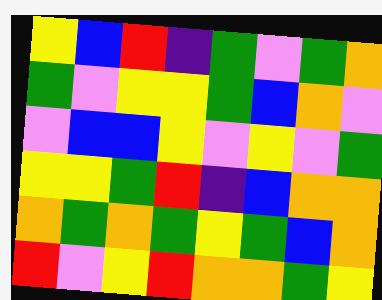[["yellow", "blue", "red", "indigo", "green", "violet", "green", "orange"], ["green", "violet", "yellow", "yellow", "green", "blue", "orange", "violet"], ["violet", "blue", "blue", "yellow", "violet", "yellow", "violet", "green"], ["yellow", "yellow", "green", "red", "indigo", "blue", "orange", "orange"], ["orange", "green", "orange", "green", "yellow", "green", "blue", "orange"], ["red", "violet", "yellow", "red", "orange", "orange", "green", "yellow"]]